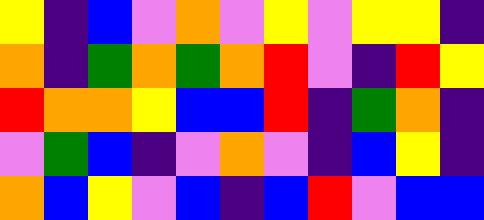[["yellow", "indigo", "blue", "violet", "orange", "violet", "yellow", "violet", "yellow", "yellow", "indigo"], ["orange", "indigo", "green", "orange", "green", "orange", "red", "violet", "indigo", "red", "yellow"], ["red", "orange", "orange", "yellow", "blue", "blue", "red", "indigo", "green", "orange", "indigo"], ["violet", "green", "blue", "indigo", "violet", "orange", "violet", "indigo", "blue", "yellow", "indigo"], ["orange", "blue", "yellow", "violet", "blue", "indigo", "blue", "red", "violet", "blue", "blue"]]